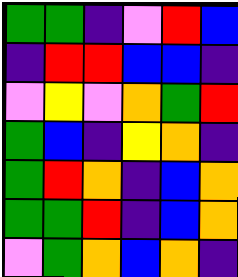[["green", "green", "indigo", "violet", "red", "blue"], ["indigo", "red", "red", "blue", "blue", "indigo"], ["violet", "yellow", "violet", "orange", "green", "red"], ["green", "blue", "indigo", "yellow", "orange", "indigo"], ["green", "red", "orange", "indigo", "blue", "orange"], ["green", "green", "red", "indigo", "blue", "orange"], ["violet", "green", "orange", "blue", "orange", "indigo"]]